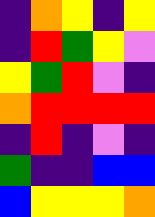[["indigo", "orange", "yellow", "indigo", "yellow"], ["indigo", "red", "green", "yellow", "violet"], ["yellow", "green", "red", "violet", "indigo"], ["orange", "red", "red", "red", "red"], ["indigo", "red", "indigo", "violet", "indigo"], ["green", "indigo", "indigo", "blue", "blue"], ["blue", "yellow", "yellow", "yellow", "orange"]]